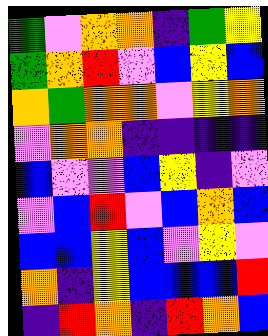[["green", "violet", "orange", "orange", "indigo", "green", "yellow"], ["green", "orange", "red", "violet", "blue", "yellow", "blue"], ["orange", "green", "orange", "orange", "violet", "yellow", "orange"], ["violet", "orange", "orange", "indigo", "indigo", "indigo", "indigo"], ["blue", "violet", "violet", "blue", "yellow", "indigo", "violet"], ["violet", "blue", "red", "violet", "blue", "orange", "blue"], ["blue", "blue", "yellow", "blue", "violet", "yellow", "violet"], ["orange", "indigo", "yellow", "blue", "blue", "blue", "red"], ["indigo", "red", "orange", "indigo", "red", "orange", "blue"]]